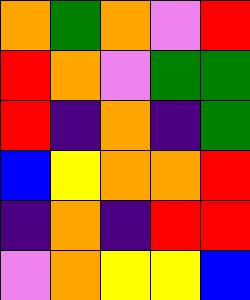[["orange", "green", "orange", "violet", "red"], ["red", "orange", "violet", "green", "green"], ["red", "indigo", "orange", "indigo", "green"], ["blue", "yellow", "orange", "orange", "red"], ["indigo", "orange", "indigo", "red", "red"], ["violet", "orange", "yellow", "yellow", "blue"]]